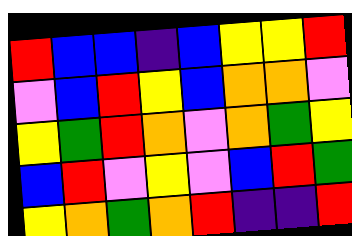[["red", "blue", "blue", "indigo", "blue", "yellow", "yellow", "red"], ["violet", "blue", "red", "yellow", "blue", "orange", "orange", "violet"], ["yellow", "green", "red", "orange", "violet", "orange", "green", "yellow"], ["blue", "red", "violet", "yellow", "violet", "blue", "red", "green"], ["yellow", "orange", "green", "orange", "red", "indigo", "indigo", "red"]]